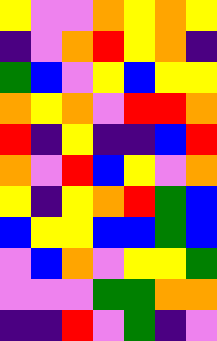[["yellow", "violet", "violet", "orange", "yellow", "orange", "yellow"], ["indigo", "violet", "orange", "red", "yellow", "orange", "indigo"], ["green", "blue", "violet", "yellow", "blue", "yellow", "yellow"], ["orange", "yellow", "orange", "violet", "red", "red", "orange"], ["red", "indigo", "yellow", "indigo", "indigo", "blue", "red"], ["orange", "violet", "red", "blue", "yellow", "violet", "orange"], ["yellow", "indigo", "yellow", "orange", "red", "green", "blue"], ["blue", "yellow", "yellow", "blue", "blue", "green", "blue"], ["violet", "blue", "orange", "violet", "yellow", "yellow", "green"], ["violet", "violet", "violet", "green", "green", "orange", "orange"], ["indigo", "indigo", "red", "violet", "green", "indigo", "violet"]]